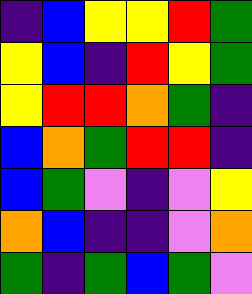[["indigo", "blue", "yellow", "yellow", "red", "green"], ["yellow", "blue", "indigo", "red", "yellow", "green"], ["yellow", "red", "red", "orange", "green", "indigo"], ["blue", "orange", "green", "red", "red", "indigo"], ["blue", "green", "violet", "indigo", "violet", "yellow"], ["orange", "blue", "indigo", "indigo", "violet", "orange"], ["green", "indigo", "green", "blue", "green", "violet"]]